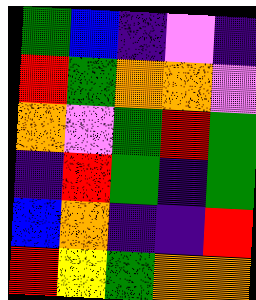[["green", "blue", "indigo", "violet", "indigo"], ["red", "green", "orange", "orange", "violet"], ["orange", "violet", "green", "red", "green"], ["indigo", "red", "green", "indigo", "green"], ["blue", "orange", "indigo", "indigo", "red"], ["red", "yellow", "green", "orange", "orange"]]